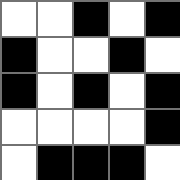[["white", "white", "black", "white", "black"], ["black", "white", "white", "black", "white"], ["black", "white", "black", "white", "black"], ["white", "white", "white", "white", "black"], ["white", "black", "black", "black", "white"]]